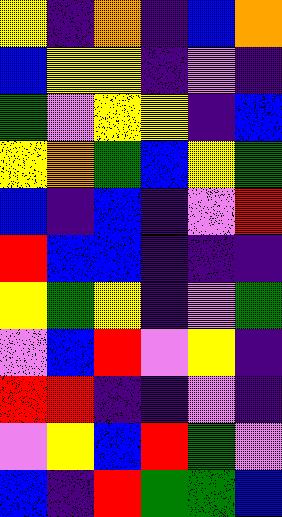[["yellow", "indigo", "orange", "indigo", "blue", "orange"], ["blue", "yellow", "yellow", "indigo", "violet", "indigo"], ["green", "violet", "yellow", "yellow", "indigo", "blue"], ["yellow", "orange", "green", "blue", "yellow", "green"], ["blue", "indigo", "blue", "indigo", "violet", "red"], ["red", "blue", "blue", "indigo", "indigo", "indigo"], ["yellow", "green", "yellow", "indigo", "violet", "green"], ["violet", "blue", "red", "violet", "yellow", "indigo"], ["red", "red", "indigo", "indigo", "violet", "indigo"], ["violet", "yellow", "blue", "red", "green", "violet"], ["blue", "indigo", "red", "green", "green", "blue"]]